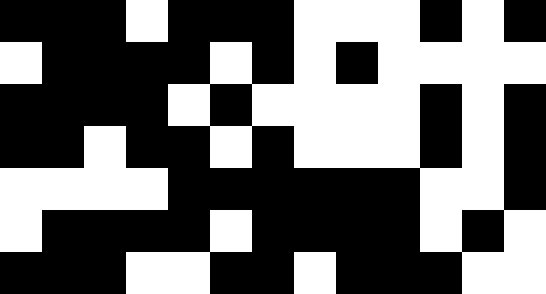[["black", "black", "black", "white", "black", "black", "black", "white", "white", "white", "black", "white", "black"], ["white", "black", "black", "black", "black", "white", "black", "white", "black", "white", "white", "white", "white"], ["black", "black", "black", "black", "white", "black", "white", "white", "white", "white", "black", "white", "black"], ["black", "black", "white", "black", "black", "white", "black", "white", "white", "white", "black", "white", "black"], ["white", "white", "white", "white", "black", "black", "black", "black", "black", "black", "white", "white", "black"], ["white", "black", "black", "black", "black", "white", "black", "black", "black", "black", "white", "black", "white"], ["black", "black", "black", "white", "white", "black", "black", "white", "black", "black", "black", "white", "white"]]